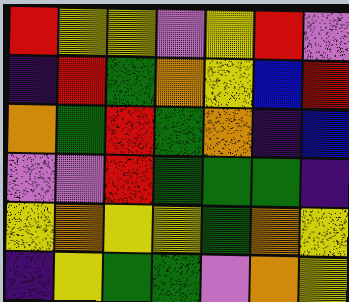[["red", "yellow", "yellow", "violet", "yellow", "red", "violet"], ["indigo", "red", "green", "orange", "yellow", "blue", "red"], ["orange", "green", "red", "green", "orange", "indigo", "blue"], ["violet", "violet", "red", "green", "green", "green", "indigo"], ["yellow", "orange", "yellow", "yellow", "green", "orange", "yellow"], ["indigo", "yellow", "green", "green", "violet", "orange", "yellow"]]